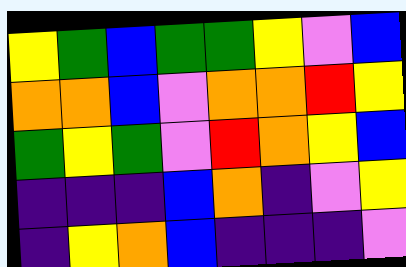[["yellow", "green", "blue", "green", "green", "yellow", "violet", "blue"], ["orange", "orange", "blue", "violet", "orange", "orange", "red", "yellow"], ["green", "yellow", "green", "violet", "red", "orange", "yellow", "blue"], ["indigo", "indigo", "indigo", "blue", "orange", "indigo", "violet", "yellow"], ["indigo", "yellow", "orange", "blue", "indigo", "indigo", "indigo", "violet"]]